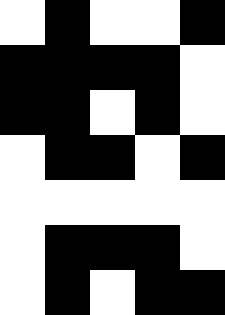[["white", "black", "white", "white", "black"], ["black", "black", "black", "black", "white"], ["black", "black", "white", "black", "white"], ["white", "black", "black", "white", "black"], ["white", "white", "white", "white", "white"], ["white", "black", "black", "black", "white"], ["white", "black", "white", "black", "black"]]